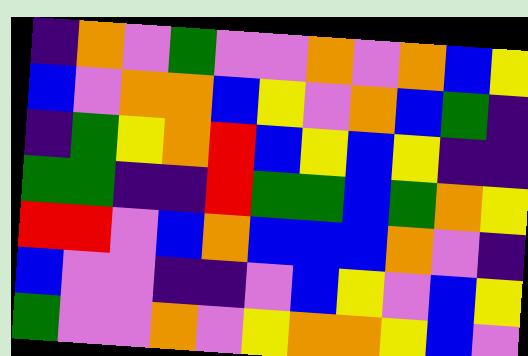[["indigo", "orange", "violet", "green", "violet", "violet", "orange", "violet", "orange", "blue", "yellow"], ["blue", "violet", "orange", "orange", "blue", "yellow", "violet", "orange", "blue", "green", "indigo"], ["indigo", "green", "yellow", "orange", "red", "blue", "yellow", "blue", "yellow", "indigo", "indigo"], ["green", "green", "indigo", "indigo", "red", "green", "green", "blue", "green", "orange", "yellow"], ["red", "red", "violet", "blue", "orange", "blue", "blue", "blue", "orange", "violet", "indigo"], ["blue", "violet", "violet", "indigo", "indigo", "violet", "blue", "yellow", "violet", "blue", "yellow"], ["green", "violet", "violet", "orange", "violet", "yellow", "orange", "orange", "yellow", "blue", "violet"]]